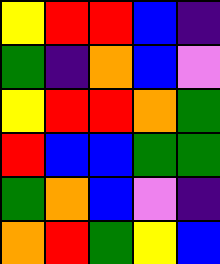[["yellow", "red", "red", "blue", "indigo"], ["green", "indigo", "orange", "blue", "violet"], ["yellow", "red", "red", "orange", "green"], ["red", "blue", "blue", "green", "green"], ["green", "orange", "blue", "violet", "indigo"], ["orange", "red", "green", "yellow", "blue"]]